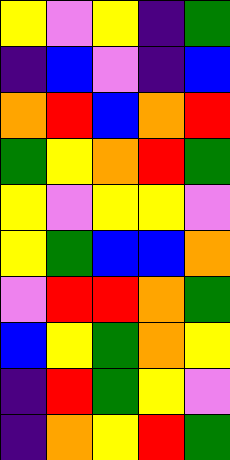[["yellow", "violet", "yellow", "indigo", "green"], ["indigo", "blue", "violet", "indigo", "blue"], ["orange", "red", "blue", "orange", "red"], ["green", "yellow", "orange", "red", "green"], ["yellow", "violet", "yellow", "yellow", "violet"], ["yellow", "green", "blue", "blue", "orange"], ["violet", "red", "red", "orange", "green"], ["blue", "yellow", "green", "orange", "yellow"], ["indigo", "red", "green", "yellow", "violet"], ["indigo", "orange", "yellow", "red", "green"]]